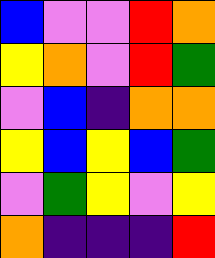[["blue", "violet", "violet", "red", "orange"], ["yellow", "orange", "violet", "red", "green"], ["violet", "blue", "indigo", "orange", "orange"], ["yellow", "blue", "yellow", "blue", "green"], ["violet", "green", "yellow", "violet", "yellow"], ["orange", "indigo", "indigo", "indigo", "red"]]